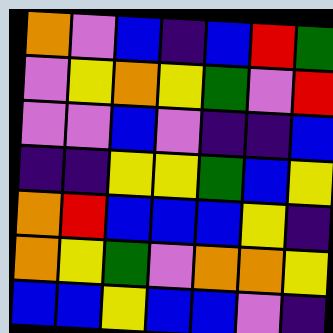[["orange", "violet", "blue", "indigo", "blue", "red", "green"], ["violet", "yellow", "orange", "yellow", "green", "violet", "red"], ["violet", "violet", "blue", "violet", "indigo", "indigo", "blue"], ["indigo", "indigo", "yellow", "yellow", "green", "blue", "yellow"], ["orange", "red", "blue", "blue", "blue", "yellow", "indigo"], ["orange", "yellow", "green", "violet", "orange", "orange", "yellow"], ["blue", "blue", "yellow", "blue", "blue", "violet", "indigo"]]